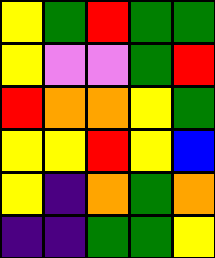[["yellow", "green", "red", "green", "green"], ["yellow", "violet", "violet", "green", "red"], ["red", "orange", "orange", "yellow", "green"], ["yellow", "yellow", "red", "yellow", "blue"], ["yellow", "indigo", "orange", "green", "orange"], ["indigo", "indigo", "green", "green", "yellow"]]